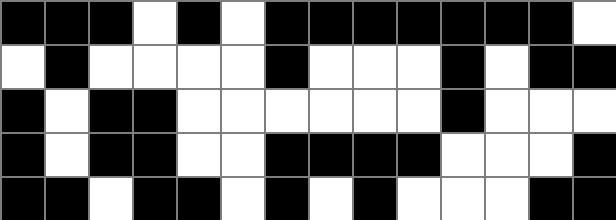[["black", "black", "black", "white", "black", "white", "black", "black", "black", "black", "black", "black", "black", "white"], ["white", "black", "white", "white", "white", "white", "black", "white", "white", "white", "black", "white", "black", "black"], ["black", "white", "black", "black", "white", "white", "white", "white", "white", "white", "black", "white", "white", "white"], ["black", "white", "black", "black", "white", "white", "black", "black", "black", "black", "white", "white", "white", "black"], ["black", "black", "white", "black", "black", "white", "black", "white", "black", "white", "white", "white", "black", "black"]]